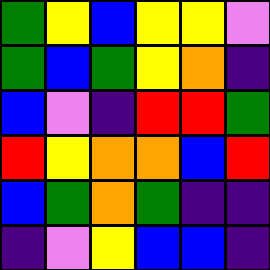[["green", "yellow", "blue", "yellow", "yellow", "violet"], ["green", "blue", "green", "yellow", "orange", "indigo"], ["blue", "violet", "indigo", "red", "red", "green"], ["red", "yellow", "orange", "orange", "blue", "red"], ["blue", "green", "orange", "green", "indigo", "indigo"], ["indigo", "violet", "yellow", "blue", "blue", "indigo"]]